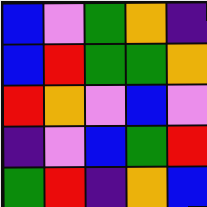[["blue", "violet", "green", "orange", "indigo"], ["blue", "red", "green", "green", "orange"], ["red", "orange", "violet", "blue", "violet"], ["indigo", "violet", "blue", "green", "red"], ["green", "red", "indigo", "orange", "blue"]]